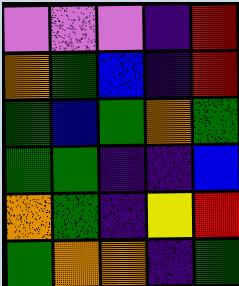[["violet", "violet", "violet", "indigo", "red"], ["orange", "green", "blue", "indigo", "red"], ["green", "blue", "green", "orange", "green"], ["green", "green", "indigo", "indigo", "blue"], ["orange", "green", "indigo", "yellow", "red"], ["green", "orange", "orange", "indigo", "green"]]